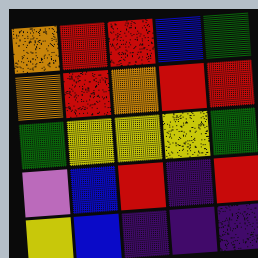[["orange", "red", "red", "blue", "green"], ["orange", "red", "orange", "red", "red"], ["green", "yellow", "yellow", "yellow", "green"], ["violet", "blue", "red", "indigo", "red"], ["yellow", "blue", "indigo", "indigo", "indigo"]]